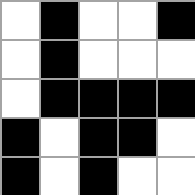[["white", "black", "white", "white", "black"], ["white", "black", "white", "white", "white"], ["white", "black", "black", "black", "black"], ["black", "white", "black", "black", "white"], ["black", "white", "black", "white", "white"]]